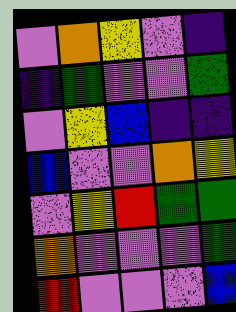[["violet", "orange", "yellow", "violet", "indigo"], ["indigo", "green", "violet", "violet", "green"], ["violet", "yellow", "blue", "indigo", "indigo"], ["blue", "violet", "violet", "orange", "yellow"], ["violet", "yellow", "red", "green", "green"], ["orange", "violet", "violet", "violet", "green"], ["red", "violet", "violet", "violet", "blue"]]